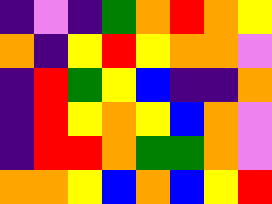[["indigo", "violet", "indigo", "green", "orange", "red", "orange", "yellow"], ["orange", "indigo", "yellow", "red", "yellow", "orange", "orange", "violet"], ["indigo", "red", "green", "yellow", "blue", "indigo", "indigo", "orange"], ["indigo", "red", "yellow", "orange", "yellow", "blue", "orange", "violet"], ["indigo", "red", "red", "orange", "green", "green", "orange", "violet"], ["orange", "orange", "yellow", "blue", "orange", "blue", "yellow", "red"]]